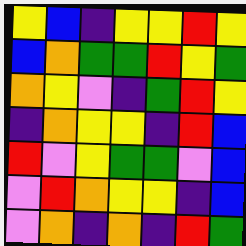[["yellow", "blue", "indigo", "yellow", "yellow", "red", "yellow"], ["blue", "orange", "green", "green", "red", "yellow", "green"], ["orange", "yellow", "violet", "indigo", "green", "red", "yellow"], ["indigo", "orange", "yellow", "yellow", "indigo", "red", "blue"], ["red", "violet", "yellow", "green", "green", "violet", "blue"], ["violet", "red", "orange", "yellow", "yellow", "indigo", "blue"], ["violet", "orange", "indigo", "orange", "indigo", "red", "green"]]